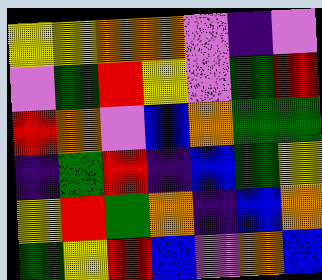[["yellow", "yellow", "orange", "orange", "violet", "indigo", "violet"], ["violet", "green", "red", "yellow", "violet", "green", "red"], ["red", "orange", "violet", "blue", "orange", "green", "green"], ["indigo", "green", "red", "indigo", "blue", "green", "yellow"], ["yellow", "red", "green", "orange", "indigo", "blue", "orange"], ["green", "yellow", "red", "blue", "violet", "orange", "blue"]]